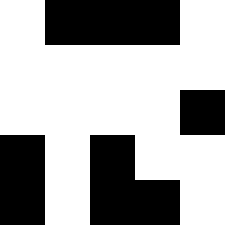[["white", "black", "black", "black", "white"], ["white", "white", "white", "white", "white"], ["white", "white", "white", "white", "black"], ["black", "white", "black", "white", "white"], ["black", "white", "black", "black", "white"]]